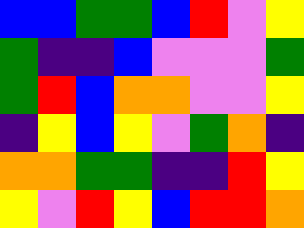[["blue", "blue", "green", "green", "blue", "red", "violet", "yellow"], ["green", "indigo", "indigo", "blue", "violet", "violet", "violet", "green"], ["green", "red", "blue", "orange", "orange", "violet", "violet", "yellow"], ["indigo", "yellow", "blue", "yellow", "violet", "green", "orange", "indigo"], ["orange", "orange", "green", "green", "indigo", "indigo", "red", "yellow"], ["yellow", "violet", "red", "yellow", "blue", "red", "red", "orange"]]